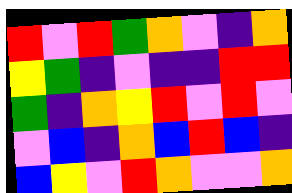[["red", "violet", "red", "green", "orange", "violet", "indigo", "orange"], ["yellow", "green", "indigo", "violet", "indigo", "indigo", "red", "red"], ["green", "indigo", "orange", "yellow", "red", "violet", "red", "violet"], ["violet", "blue", "indigo", "orange", "blue", "red", "blue", "indigo"], ["blue", "yellow", "violet", "red", "orange", "violet", "violet", "orange"]]